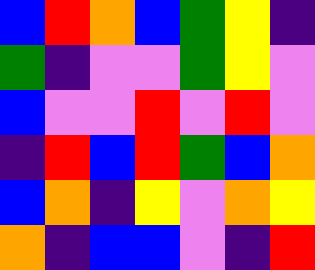[["blue", "red", "orange", "blue", "green", "yellow", "indigo"], ["green", "indigo", "violet", "violet", "green", "yellow", "violet"], ["blue", "violet", "violet", "red", "violet", "red", "violet"], ["indigo", "red", "blue", "red", "green", "blue", "orange"], ["blue", "orange", "indigo", "yellow", "violet", "orange", "yellow"], ["orange", "indigo", "blue", "blue", "violet", "indigo", "red"]]